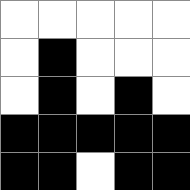[["white", "white", "white", "white", "white"], ["white", "black", "white", "white", "white"], ["white", "black", "white", "black", "white"], ["black", "black", "black", "black", "black"], ["black", "black", "white", "black", "black"]]